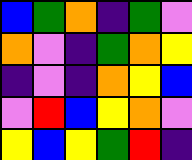[["blue", "green", "orange", "indigo", "green", "violet"], ["orange", "violet", "indigo", "green", "orange", "yellow"], ["indigo", "violet", "indigo", "orange", "yellow", "blue"], ["violet", "red", "blue", "yellow", "orange", "violet"], ["yellow", "blue", "yellow", "green", "red", "indigo"]]